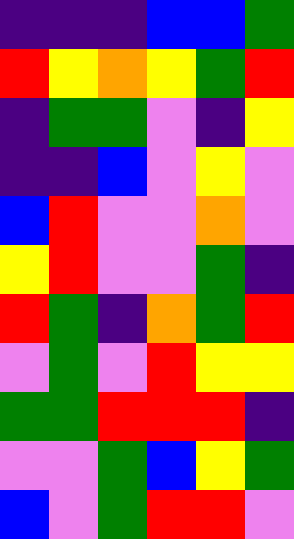[["indigo", "indigo", "indigo", "blue", "blue", "green"], ["red", "yellow", "orange", "yellow", "green", "red"], ["indigo", "green", "green", "violet", "indigo", "yellow"], ["indigo", "indigo", "blue", "violet", "yellow", "violet"], ["blue", "red", "violet", "violet", "orange", "violet"], ["yellow", "red", "violet", "violet", "green", "indigo"], ["red", "green", "indigo", "orange", "green", "red"], ["violet", "green", "violet", "red", "yellow", "yellow"], ["green", "green", "red", "red", "red", "indigo"], ["violet", "violet", "green", "blue", "yellow", "green"], ["blue", "violet", "green", "red", "red", "violet"]]